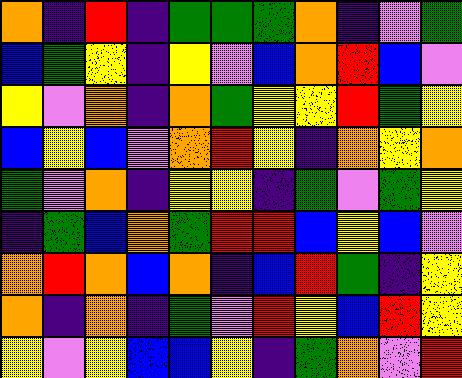[["orange", "indigo", "red", "indigo", "green", "green", "green", "orange", "indigo", "violet", "green"], ["blue", "green", "yellow", "indigo", "yellow", "violet", "blue", "orange", "red", "blue", "violet"], ["yellow", "violet", "orange", "indigo", "orange", "green", "yellow", "yellow", "red", "green", "yellow"], ["blue", "yellow", "blue", "violet", "orange", "red", "yellow", "indigo", "orange", "yellow", "orange"], ["green", "violet", "orange", "indigo", "yellow", "yellow", "indigo", "green", "violet", "green", "yellow"], ["indigo", "green", "blue", "orange", "green", "red", "red", "blue", "yellow", "blue", "violet"], ["orange", "red", "orange", "blue", "orange", "indigo", "blue", "red", "green", "indigo", "yellow"], ["orange", "indigo", "orange", "indigo", "green", "violet", "red", "yellow", "blue", "red", "yellow"], ["yellow", "violet", "yellow", "blue", "blue", "yellow", "indigo", "green", "orange", "violet", "red"]]